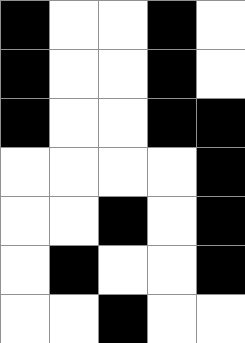[["black", "white", "white", "black", "white"], ["black", "white", "white", "black", "white"], ["black", "white", "white", "black", "black"], ["white", "white", "white", "white", "black"], ["white", "white", "black", "white", "black"], ["white", "black", "white", "white", "black"], ["white", "white", "black", "white", "white"]]